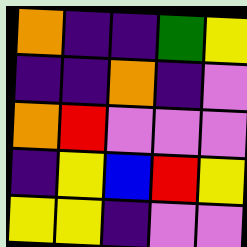[["orange", "indigo", "indigo", "green", "yellow"], ["indigo", "indigo", "orange", "indigo", "violet"], ["orange", "red", "violet", "violet", "violet"], ["indigo", "yellow", "blue", "red", "yellow"], ["yellow", "yellow", "indigo", "violet", "violet"]]